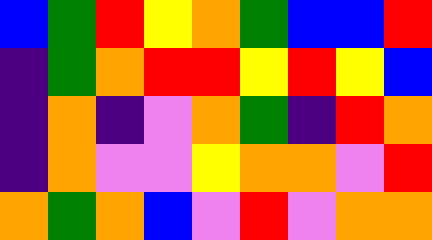[["blue", "green", "red", "yellow", "orange", "green", "blue", "blue", "red"], ["indigo", "green", "orange", "red", "red", "yellow", "red", "yellow", "blue"], ["indigo", "orange", "indigo", "violet", "orange", "green", "indigo", "red", "orange"], ["indigo", "orange", "violet", "violet", "yellow", "orange", "orange", "violet", "red"], ["orange", "green", "orange", "blue", "violet", "red", "violet", "orange", "orange"]]